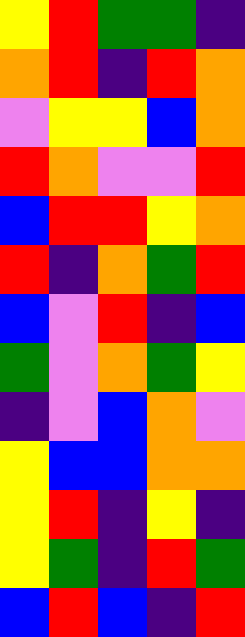[["yellow", "red", "green", "green", "indigo"], ["orange", "red", "indigo", "red", "orange"], ["violet", "yellow", "yellow", "blue", "orange"], ["red", "orange", "violet", "violet", "red"], ["blue", "red", "red", "yellow", "orange"], ["red", "indigo", "orange", "green", "red"], ["blue", "violet", "red", "indigo", "blue"], ["green", "violet", "orange", "green", "yellow"], ["indigo", "violet", "blue", "orange", "violet"], ["yellow", "blue", "blue", "orange", "orange"], ["yellow", "red", "indigo", "yellow", "indigo"], ["yellow", "green", "indigo", "red", "green"], ["blue", "red", "blue", "indigo", "red"]]